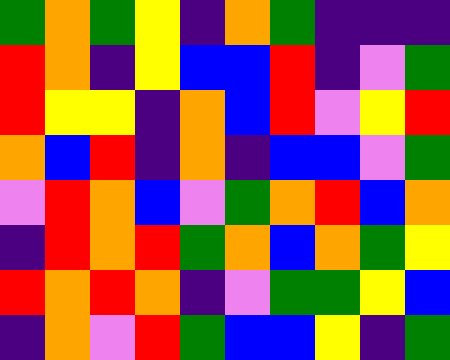[["green", "orange", "green", "yellow", "indigo", "orange", "green", "indigo", "indigo", "indigo"], ["red", "orange", "indigo", "yellow", "blue", "blue", "red", "indigo", "violet", "green"], ["red", "yellow", "yellow", "indigo", "orange", "blue", "red", "violet", "yellow", "red"], ["orange", "blue", "red", "indigo", "orange", "indigo", "blue", "blue", "violet", "green"], ["violet", "red", "orange", "blue", "violet", "green", "orange", "red", "blue", "orange"], ["indigo", "red", "orange", "red", "green", "orange", "blue", "orange", "green", "yellow"], ["red", "orange", "red", "orange", "indigo", "violet", "green", "green", "yellow", "blue"], ["indigo", "orange", "violet", "red", "green", "blue", "blue", "yellow", "indigo", "green"]]